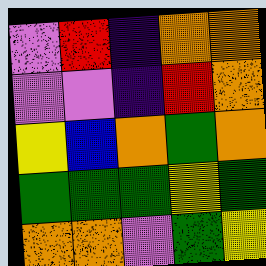[["violet", "red", "indigo", "orange", "orange"], ["violet", "violet", "indigo", "red", "orange"], ["yellow", "blue", "orange", "green", "orange"], ["green", "green", "green", "yellow", "green"], ["orange", "orange", "violet", "green", "yellow"]]